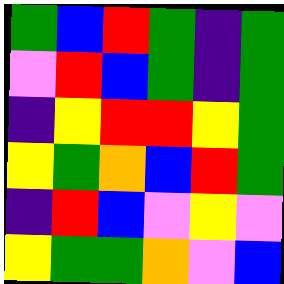[["green", "blue", "red", "green", "indigo", "green"], ["violet", "red", "blue", "green", "indigo", "green"], ["indigo", "yellow", "red", "red", "yellow", "green"], ["yellow", "green", "orange", "blue", "red", "green"], ["indigo", "red", "blue", "violet", "yellow", "violet"], ["yellow", "green", "green", "orange", "violet", "blue"]]